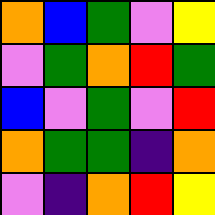[["orange", "blue", "green", "violet", "yellow"], ["violet", "green", "orange", "red", "green"], ["blue", "violet", "green", "violet", "red"], ["orange", "green", "green", "indigo", "orange"], ["violet", "indigo", "orange", "red", "yellow"]]